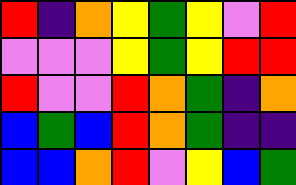[["red", "indigo", "orange", "yellow", "green", "yellow", "violet", "red"], ["violet", "violet", "violet", "yellow", "green", "yellow", "red", "red"], ["red", "violet", "violet", "red", "orange", "green", "indigo", "orange"], ["blue", "green", "blue", "red", "orange", "green", "indigo", "indigo"], ["blue", "blue", "orange", "red", "violet", "yellow", "blue", "green"]]